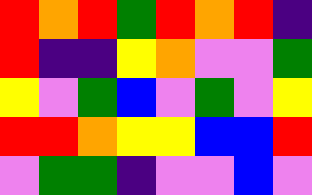[["red", "orange", "red", "green", "red", "orange", "red", "indigo"], ["red", "indigo", "indigo", "yellow", "orange", "violet", "violet", "green"], ["yellow", "violet", "green", "blue", "violet", "green", "violet", "yellow"], ["red", "red", "orange", "yellow", "yellow", "blue", "blue", "red"], ["violet", "green", "green", "indigo", "violet", "violet", "blue", "violet"]]